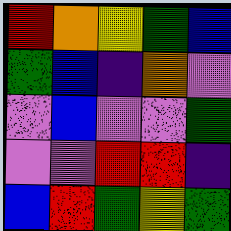[["red", "orange", "yellow", "green", "blue"], ["green", "blue", "indigo", "orange", "violet"], ["violet", "blue", "violet", "violet", "green"], ["violet", "violet", "red", "red", "indigo"], ["blue", "red", "green", "yellow", "green"]]